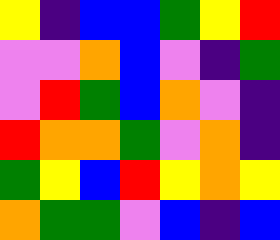[["yellow", "indigo", "blue", "blue", "green", "yellow", "red"], ["violet", "violet", "orange", "blue", "violet", "indigo", "green"], ["violet", "red", "green", "blue", "orange", "violet", "indigo"], ["red", "orange", "orange", "green", "violet", "orange", "indigo"], ["green", "yellow", "blue", "red", "yellow", "orange", "yellow"], ["orange", "green", "green", "violet", "blue", "indigo", "blue"]]